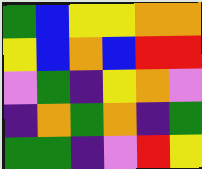[["green", "blue", "yellow", "yellow", "orange", "orange"], ["yellow", "blue", "orange", "blue", "red", "red"], ["violet", "green", "indigo", "yellow", "orange", "violet"], ["indigo", "orange", "green", "orange", "indigo", "green"], ["green", "green", "indigo", "violet", "red", "yellow"]]